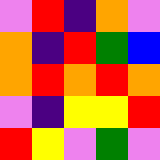[["violet", "red", "indigo", "orange", "violet"], ["orange", "indigo", "red", "green", "blue"], ["orange", "red", "orange", "red", "orange"], ["violet", "indigo", "yellow", "yellow", "red"], ["red", "yellow", "violet", "green", "violet"]]